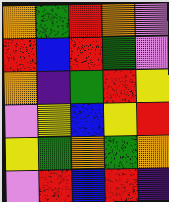[["orange", "green", "red", "orange", "violet"], ["red", "blue", "red", "green", "violet"], ["orange", "indigo", "green", "red", "yellow"], ["violet", "yellow", "blue", "yellow", "red"], ["yellow", "green", "orange", "green", "orange"], ["violet", "red", "blue", "red", "indigo"]]